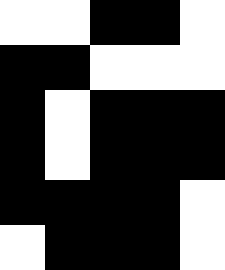[["white", "white", "black", "black", "white"], ["black", "black", "white", "white", "white"], ["black", "white", "black", "black", "black"], ["black", "white", "black", "black", "black"], ["black", "black", "black", "black", "white"], ["white", "black", "black", "black", "white"]]